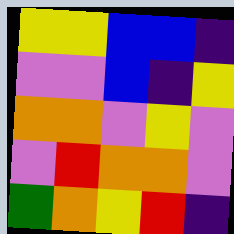[["yellow", "yellow", "blue", "blue", "indigo"], ["violet", "violet", "blue", "indigo", "yellow"], ["orange", "orange", "violet", "yellow", "violet"], ["violet", "red", "orange", "orange", "violet"], ["green", "orange", "yellow", "red", "indigo"]]